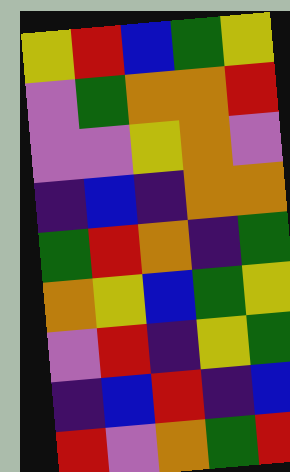[["yellow", "red", "blue", "green", "yellow"], ["violet", "green", "orange", "orange", "red"], ["violet", "violet", "yellow", "orange", "violet"], ["indigo", "blue", "indigo", "orange", "orange"], ["green", "red", "orange", "indigo", "green"], ["orange", "yellow", "blue", "green", "yellow"], ["violet", "red", "indigo", "yellow", "green"], ["indigo", "blue", "red", "indigo", "blue"], ["red", "violet", "orange", "green", "red"]]